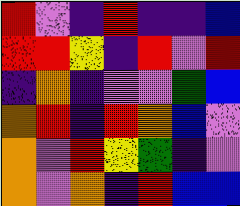[["red", "violet", "indigo", "red", "indigo", "indigo", "blue"], ["red", "red", "yellow", "indigo", "red", "violet", "red"], ["indigo", "orange", "indigo", "violet", "violet", "green", "blue"], ["orange", "red", "indigo", "red", "orange", "blue", "violet"], ["orange", "violet", "red", "yellow", "green", "indigo", "violet"], ["orange", "violet", "orange", "indigo", "red", "blue", "blue"]]